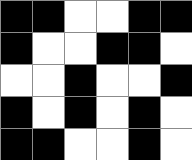[["black", "black", "white", "white", "black", "black"], ["black", "white", "white", "black", "black", "white"], ["white", "white", "black", "white", "white", "black"], ["black", "white", "black", "white", "black", "white"], ["black", "black", "white", "white", "black", "white"]]